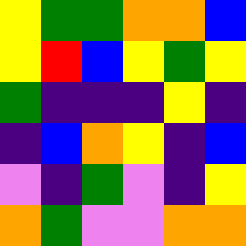[["yellow", "green", "green", "orange", "orange", "blue"], ["yellow", "red", "blue", "yellow", "green", "yellow"], ["green", "indigo", "indigo", "indigo", "yellow", "indigo"], ["indigo", "blue", "orange", "yellow", "indigo", "blue"], ["violet", "indigo", "green", "violet", "indigo", "yellow"], ["orange", "green", "violet", "violet", "orange", "orange"]]